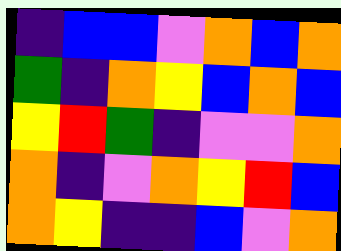[["indigo", "blue", "blue", "violet", "orange", "blue", "orange"], ["green", "indigo", "orange", "yellow", "blue", "orange", "blue"], ["yellow", "red", "green", "indigo", "violet", "violet", "orange"], ["orange", "indigo", "violet", "orange", "yellow", "red", "blue"], ["orange", "yellow", "indigo", "indigo", "blue", "violet", "orange"]]